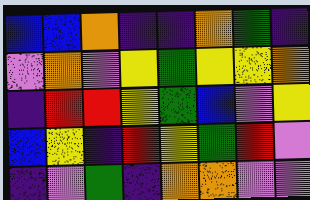[["blue", "blue", "orange", "indigo", "indigo", "orange", "green", "indigo"], ["violet", "orange", "violet", "yellow", "green", "yellow", "yellow", "orange"], ["indigo", "red", "red", "yellow", "green", "blue", "violet", "yellow"], ["blue", "yellow", "indigo", "red", "yellow", "green", "red", "violet"], ["indigo", "violet", "green", "indigo", "orange", "orange", "violet", "violet"]]